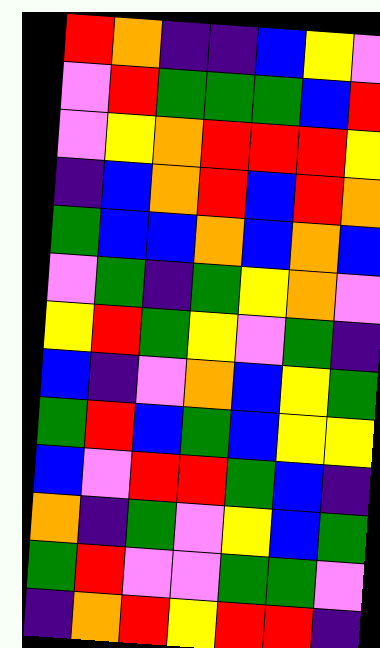[["red", "orange", "indigo", "indigo", "blue", "yellow", "violet"], ["violet", "red", "green", "green", "green", "blue", "red"], ["violet", "yellow", "orange", "red", "red", "red", "yellow"], ["indigo", "blue", "orange", "red", "blue", "red", "orange"], ["green", "blue", "blue", "orange", "blue", "orange", "blue"], ["violet", "green", "indigo", "green", "yellow", "orange", "violet"], ["yellow", "red", "green", "yellow", "violet", "green", "indigo"], ["blue", "indigo", "violet", "orange", "blue", "yellow", "green"], ["green", "red", "blue", "green", "blue", "yellow", "yellow"], ["blue", "violet", "red", "red", "green", "blue", "indigo"], ["orange", "indigo", "green", "violet", "yellow", "blue", "green"], ["green", "red", "violet", "violet", "green", "green", "violet"], ["indigo", "orange", "red", "yellow", "red", "red", "indigo"]]